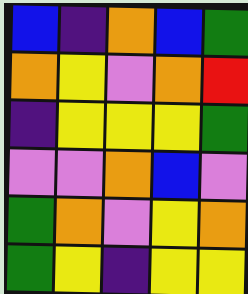[["blue", "indigo", "orange", "blue", "green"], ["orange", "yellow", "violet", "orange", "red"], ["indigo", "yellow", "yellow", "yellow", "green"], ["violet", "violet", "orange", "blue", "violet"], ["green", "orange", "violet", "yellow", "orange"], ["green", "yellow", "indigo", "yellow", "yellow"]]